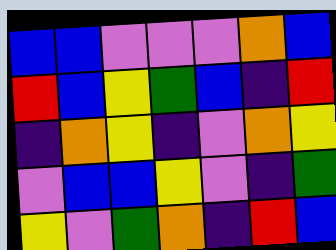[["blue", "blue", "violet", "violet", "violet", "orange", "blue"], ["red", "blue", "yellow", "green", "blue", "indigo", "red"], ["indigo", "orange", "yellow", "indigo", "violet", "orange", "yellow"], ["violet", "blue", "blue", "yellow", "violet", "indigo", "green"], ["yellow", "violet", "green", "orange", "indigo", "red", "blue"]]